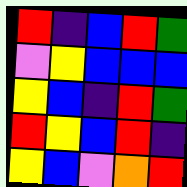[["red", "indigo", "blue", "red", "green"], ["violet", "yellow", "blue", "blue", "blue"], ["yellow", "blue", "indigo", "red", "green"], ["red", "yellow", "blue", "red", "indigo"], ["yellow", "blue", "violet", "orange", "red"]]